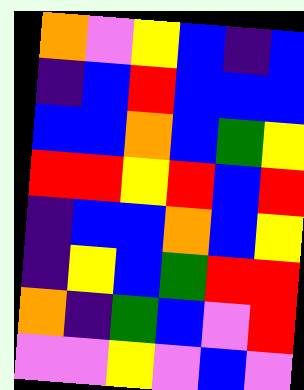[["orange", "violet", "yellow", "blue", "indigo", "blue"], ["indigo", "blue", "red", "blue", "blue", "blue"], ["blue", "blue", "orange", "blue", "green", "yellow"], ["red", "red", "yellow", "red", "blue", "red"], ["indigo", "blue", "blue", "orange", "blue", "yellow"], ["indigo", "yellow", "blue", "green", "red", "red"], ["orange", "indigo", "green", "blue", "violet", "red"], ["violet", "violet", "yellow", "violet", "blue", "violet"]]